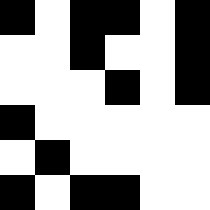[["black", "white", "black", "black", "white", "black"], ["white", "white", "black", "white", "white", "black"], ["white", "white", "white", "black", "white", "black"], ["black", "white", "white", "white", "white", "white"], ["white", "black", "white", "white", "white", "white"], ["black", "white", "black", "black", "white", "white"]]